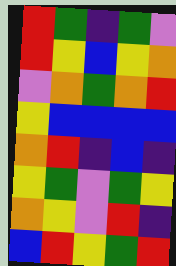[["red", "green", "indigo", "green", "violet"], ["red", "yellow", "blue", "yellow", "orange"], ["violet", "orange", "green", "orange", "red"], ["yellow", "blue", "blue", "blue", "blue"], ["orange", "red", "indigo", "blue", "indigo"], ["yellow", "green", "violet", "green", "yellow"], ["orange", "yellow", "violet", "red", "indigo"], ["blue", "red", "yellow", "green", "red"]]